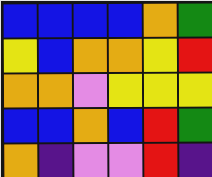[["blue", "blue", "blue", "blue", "orange", "green"], ["yellow", "blue", "orange", "orange", "yellow", "red"], ["orange", "orange", "violet", "yellow", "yellow", "yellow"], ["blue", "blue", "orange", "blue", "red", "green"], ["orange", "indigo", "violet", "violet", "red", "indigo"]]